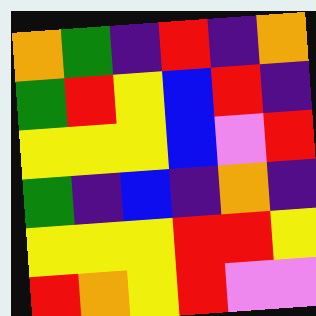[["orange", "green", "indigo", "red", "indigo", "orange"], ["green", "red", "yellow", "blue", "red", "indigo"], ["yellow", "yellow", "yellow", "blue", "violet", "red"], ["green", "indigo", "blue", "indigo", "orange", "indigo"], ["yellow", "yellow", "yellow", "red", "red", "yellow"], ["red", "orange", "yellow", "red", "violet", "violet"]]